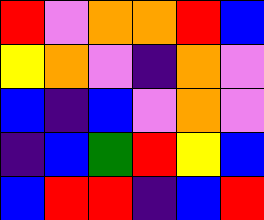[["red", "violet", "orange", "orange", "red", "blue"], ["yellow", "orange", "violet", "indigo", "orange", "violet"], ["blue", "indigo", "blue", "violet", "orange", "violet"], ["indigo", "blue", "green", "red", "yellow", "blue"], ["blue", "red", "red", "indigo", "blue", "red"]]